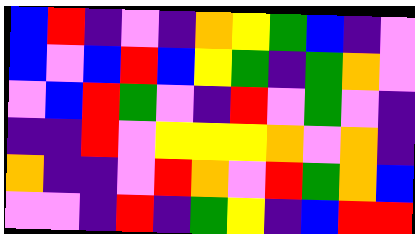[["blue", "red", "indigo", "violet", "indigo", "orange", "yellow", "green", "blue", "indigo", "violet"], ["blue", "violet", "blue", "red", "blue", "yellow", "green", "indigo", "green", "orange", "violet"], ["violet", "blue", "red", "green", "violet", "indigo", "red", "violet", "green", "violet", "indigo"], ["indigo", "indigo", "red", "violet", "yellow", "yellow", "yellow", "orange", "violet", "orange", "indigo"], ["orange", "indigo", "indigo", "violet", "red", "orange", "violet", "red", "green", "orange", "blue"], ["violet", "violet", "indigo", "red", "indigo", "green", "yellow", "indigo", "blue", "red", "red"]]